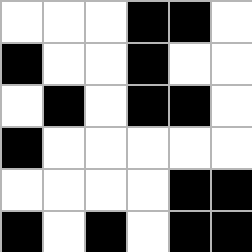[["white", "white", "white", "black", "black", "white"], ["black", "white", "white", "black", "white", "white"], ["white", "black", "white", "black", "black", "white"], ["black", "white", "white", "white", "white", "white"], ["white", "white", "white", "white", "black", "black"], ["black", "white", "black", "white", "black", "black"]]